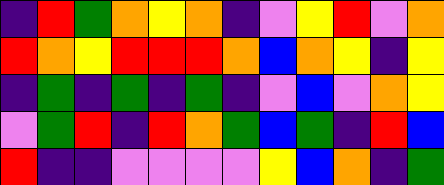[["indigo", "red", "green", "orange", "yellow", "orange", "indigo", "violet", "yellow", "red", "violet", "orange"], ["red", "orange", "yellow", "red", "red", "red", "orange", "blue", "orange", "yellow", "indigo", "yellow"], ["indigo", "green", "indigo", "green", "indigo", "green", "indigo", "violet", "blue", "violet", "orange", "yellow"], ["violet", "green", "red", "indigo", "red", "orange", "green", "blue", "green", "indigo", "red", "blue"], ["red", "indigo", "indigo", "violet", "violet", "violet", "violet", "yellow", "blue", "orange", "indigo", "green"]]